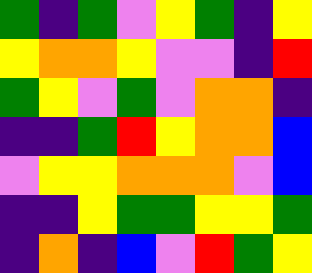[["green", "indigo", "green", "violet", "yellow", "green", "indigo", "yellow"], ["yellow", "orange", "orange", "yellow", "violet", "violet", "indigo", "red"], ["green", "yellow", "violet", "green", "violet", "orange", "orange", "indigo"], ["indigo", "indigo", "green", "red", "yellow", "orange", "orange", "blue"], ["violet", "yellow", "yellow", "orange", "orange", "orange", "violet", "blue"], ["indigo", "indigo", "yellow", "green", "green", "yellow", "yellow", "green"], ["indigo", "orange", "indigo", "blue", "violet", "red", "green", "yellow"]]